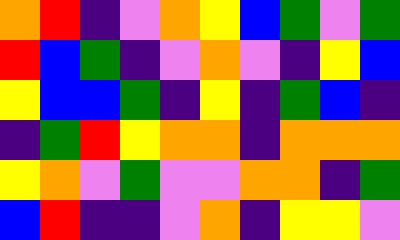[["orange", "red", "indigo", "violet", "orange", "yellow", "blue", "green", "violet", "green"], ["red", "blue", "green", "indigo", "violet", "orange", "violet", "indigo", "yellow", "blue"], ["yellow", "blue", "blue", "green", "indigo", "yellow", "indigo", "green", "blue", "indigo"], ["indigo", "green", "red", "yellow", "orange", "orange", "indigo", "orange", "orange", "orange"], ["yellow", "orange", "violet", "green", "violet", "violet", "orange", "orange", "indigo", "green"], ["blue", "red", "indigo", "indigo", "violet", "orange", "indigo", "yellow", "yellow", "violet"]]